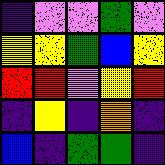[["indigo", "violet", "violet", "green", "violet"], ["yellow", "yellow", "green", "blue", "yellow"], ["red", "red", "violet", "yellow", "red"], ["indigo", "yellow", "indigo", "orange", "indigo"], ["blue", "indigo", "green", "green", "indigo"]]